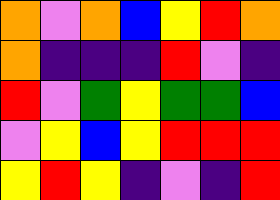[["orange", "violet", "orange", "blue", "yellow", "red", "orange"], ["orange", "indigo", "indigo", "indigo", "red", "violet", "indigo"], ["red", "violet", "green", "yellow", "green", "green", "blue"], ["violet", "yellow", "blue", "yellow", "red", "red", "red"], ["yellow", "red", "yellow", "indigo", "violet", "indigo", "red"]]